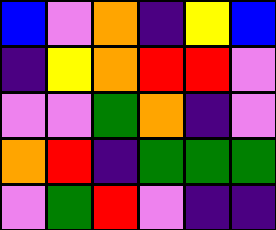[["blue", "violet", "orange", "indigo", "yellow", "blue"], ["indigo", "yellow", "orange", "red", "red", "violet"], ["violet", "violet", "green", "orange", "indigo", "violet"], ["orange", "red", "indigo", "green", "green", "green"], ["violet", "green", "red", "violet", "indigo", "indigo"]]